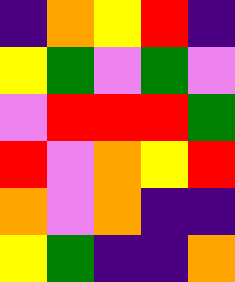[["indigo", "orange", "yellow", "red", "indigo"], ["yellow", "green", "violet", "green", "violet"], ["violet", "red", "red", "red", "green"], ["red", "violet", "orange", "yellow", "red"], ["orange", "violet", "orange", "indigo", "indigo"], ["yellow", "green", "indigo", "indigo", "orange"]]